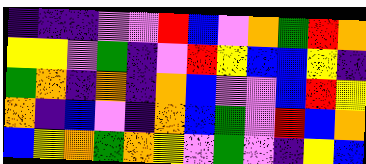[["indigo", "indigo", "indigo", "violet", "violet", "red", "blue", "violet", "orange", "green", "red", "orange"], ["yellow", "yellow", "violet", "green", "indigo", "violet", "red", "yellow", "blue", "blue", "yellow", "indigo"], ["green", "orange", "indigo", "orange", "indigo", "orange", "blue", "violet", "violet", "blue", "red", "yellow"], ["orange", "indigo", "blue", "violet", "indigo", "orange", "blue", "green", "violet", "red", "blue", "orange"], ["blue", "yellow", "orange", "green", "orange", "yellow", "violet", "green", "violet", "indigo", "yellow", "blue"]]